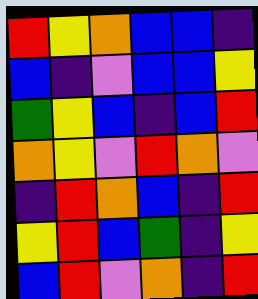[["red", "yellow", "orange", "blue", "blue", "indigo"], ["blue", "indigo", "violet", "blue", "blue", "yellow"], ["green", "yellow", "blue", "indigo", "blue", "red"], ["orange", "yellow", "violet", "red", "orange", "violet"], ["indigo", "red", "orange", "blue", "indigo", "red"], ["yellow", "red", "blue", "green", "indigo", "yellow"], ["blue", "red", "violet", "orange", "indigo", "red"]]